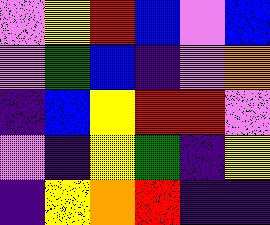[["violet", "yellow", "red", "blue", "violet", "blue"], ["violet", "green", "blue", "indigo", "violet", "orange"], ["indigo", "blue", "yellow", "red", "red", "violet"], ["violet", "indigo", "yellow", "green", "indigo", "yellow"], ["indigo", "yellow", "orange", "red", "indigo", "indigo"]]